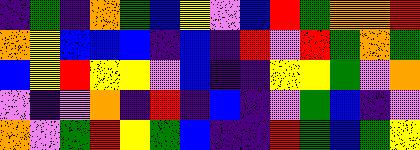[["indigo", "green", "indigo", "orange", "green", "blue", "yellow", "violet", "blue", "red", "green", "orange", "orange", "red"], ["orange", "yellow", "blue", "blue", "blue", "indigo", "blue", "indigo", "red", "violet", "red", "green", "orange", "green"], ["blue", "yellow", "red", "yellow", "yellow", "violet", "blue", "indigo", "indigo", "yellow", "yellow", "green", "violet", "orange"], ["violet", "indigo", "violet", "orange", "indigo", "red", "indigo", "blue", "indigo", "violet", "green", "blue", "indigo", "violet"], ["orange", "violet", "green", "red", "yellow", "green", "blue", "indigo", "indigo", "red", "green", "blue", "green", "yellow"]]